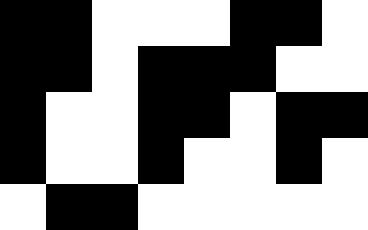[["black", "black", "white", "white", "white", "black", "black", "white"], ["black", "black", "white", "black", "black", "black", "white", "white"], ["black", "white", "white", "black", "black", "white", "black", "black"], ["black", "white", "white", "black", "white", "white", "black", "white"], ["white", "black", "black", "white", "white", "white", "white", "white"]]